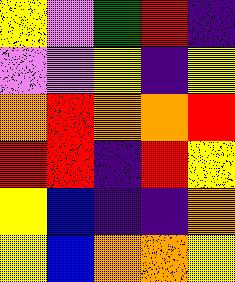[["yellow", "violet", "green", "red", "indigo"], ["violet", "violet", "yellow", "indigo", "yellow"], ["orange", "red", "orange", "orange", "red"], ["red", "red", "indigo", "red", "yellow"], ["yellow", "blue", "indigo", "indigo", "orange"], ["yellow", "blue", "orange", "orange", "yellow"]]